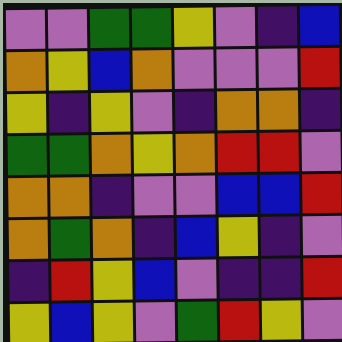[["violet", "violet", "green", "green", "yellow", "violet", "indigo", "blue"], ["orange", "yellow", "blue", "orange", "violet", "violet", "violet", "red"], ["yellow", "indigo", "yellow", "violet", "indigo", "orange", "orange", "indigo"], ["green", "green", "orange", "yellow", "orange", "red", "red", "violet"], ["orange", "orange", "indigo", "violet", "violet", "blue", "blue", "red"], ["orange", "green", "orange", "indigo", "blue", "yellow", "indigo", "violet"], ["indigo", "red", "yellow", "blue", "violet", "indigo", "indigo", "red"], ["yellow", "blue", "yellow", "violet", "green", "red", "yellow", "violet"]]